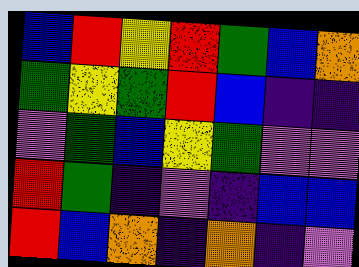[["blue", "red", "yellow", "red", "green", "blue", "orange"], ["green", "yellow", "green", "red", "blue", "indigo", "indigo"], ["violet", "green", "blue", "yellow", "green", "violet", "violet"], ["red", "green", "indigo", "violet", "indigo", "blue", "blue"], ["red", "blue", "orange", "indigo", "orange", "indigo", "violet"]]